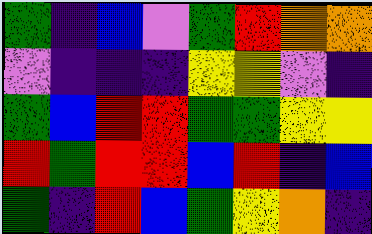[["green", "indigo", "blue", "violet", "green", "red", "orange", "orange"], ["violet", "indigo", "indigo", "indigo", "yellow", "yellow", "violet", "indigo"], ["green", "blue", "red", "red", "green", "green", "yellow", "yellow"], ["red", "green", "red", "red", "blue", "red", "indigo", "blue"], ["green", "indigo", "red", "blue", "green", "yellow", "orange", "indigo"]]